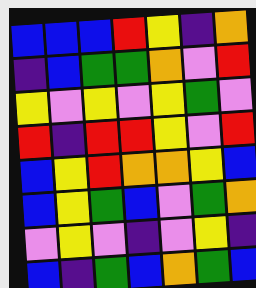[["blue", "blue", "blue", "red", "yellow", "indigo", "orange"], ["indigo", "blue", "green", "green", "orange", "violet", "red"], ["yellow", "violet", "yellow", "violet", "yellow", "green", "violet"], ["red", "indigo", "red", "red", "yellow", "violet", "red"], ["blue", "yellow", "red", "orange", "orange", "yellow", "blue"], ["blue", "yellow", "green", "blue", "violet", "green", "orange"], ["violet", "yellow", "violet", "indigo", "violet", "yellow", "indigo"], ["blue", "indigo", "green", "blue", "orange", "green", "blue"]]